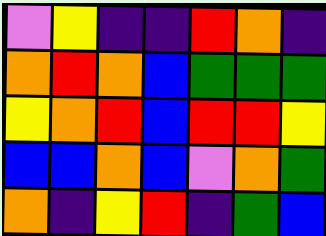[["violet", "yellow", "indigo", "indigo", "red", "orange", "indigo"], ["orange", "red", "orange", "blue", "green", "green", "green"], ["yellow", "orange", "red", "blue", "red", "red", "yellow"], ["blue", "blue", "orange", "blue", "violet", "orange", "green"], ["orange", "indigo", "yellow", "red", "indigo", "green", "blue"]]